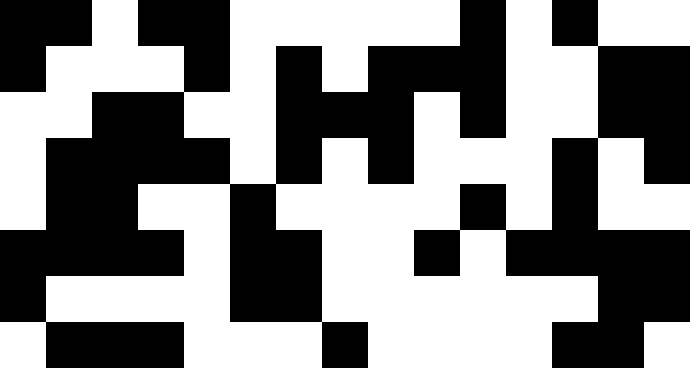[["black", "black", "white", "black", "black", "white", "white", "white", "white", "white", "black", "white", "black", "white", "white"], ["black", "white", "white", "white", "black", "white", "black", "white", "black", "black", "black", "white", "white", "black", "black"], ["white", "white", "black", "black", "white", "white", "black", "black", "black", "white", "black", "white", "white", "black", "black"], ["white", "black", "black", "black", "black", "white", "black", "white", "black", "white", "white", "white", "black", "white", "black"], ["white", "black", "black", "white", "white", "black", "white", "white", "white", "white", "black", "white", "black", "white", "white"], ["black", "black", "black", "black", "white", "black", "black", "white", "white", "black", "white", "black", "black", "black", "black"], ["black", "white", "white", "white", "white", "black", "black", "white", "white", "white", "white", "white", "white", "black", "black"], ["white", "black", "black", "black", "white", "white", "white", "black", "white", "white", "white", "white", "black", "black", "white"]]